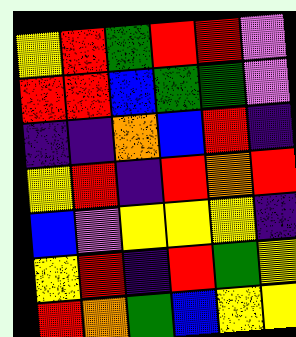[["yellow", "red", "green", "red", "red", "violet"], ["red", "red", "blue", "green", "green", "violet"], ["indigo", "indigo", "orange", "blue", "red", "indigo"], ["yellow", "red", "indigo", "red", "orange", "red"], ["blue", "violet", "yellow", "yellow", "yellow", "indigo"], ["yellow", "red", "indigo", "red", "green", "yellow"], ["red", "orange", "green", "blue", "yellow", "yellow"]]